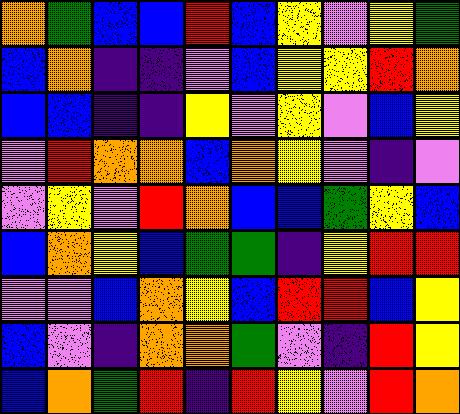[["orange", "green", "blue", "blue", "red", "blue", "yellow", "violet", "yellow", "green"], ["blue", "orange", "indigo", "indigo", "violet", "blue", "yellow", "yellow", "red", "orange"], ["blue", "blue", "indigo", "indigo", "yellow", "violet", "yellow", "violet", "blue", "yellow"], ["violet", "red", "orange", "orange", "blue", "orange", "yellow", "violet", "indigo", "violet"], ["violet", "yellow", "violet", "red", "orange", "blue", "blue", "green", "yellow", "blue"], ["blue", "orange", "yellow", "blue", "green", "green", "indigo", "yellow", "red", "red"], ["violet", "violet", "blue", "orange", "yellow", "blue", "red", "red", "blue", "yellow"], ["blue", "violet", "indigo", "orange", "orange", "green", "violet", "indigo", "red", "yellow"], ["blue", "orange", "green", "red", "indigo", "red", "yellow", "violet", "red", "orange"]]